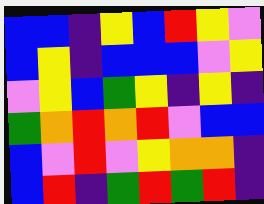[["blue", "blue", "indigo", "yellow", "blue", "red", "yellow", "violet"], ["blue", "yellow", "indigo", "blue", "blue", "blue", "violet", "yellow"], ["violet", "yellow", "blue", "green", "yellow", "indigo", "yellow", "indigo"], ["green", "orange", "red", "orange", "red", "violet", "blue", "blue"], ["blue", "violet", "red", "violet", "yellow", "orange", "orange", "indigo"], ["blue", "red", "indigo", "green", "red", "green", "red", "indigo"]]